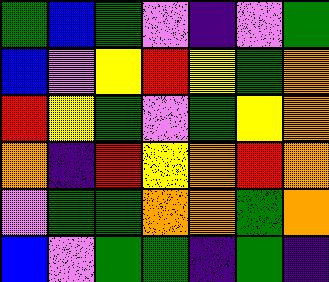[["green", "blue", "green", "violet", "indigo", "violet", "green"], ["blue", "violet", "yellow", "red", "yellow", "green", "orange"], ["red", "yellow", "green", "violet", "green", "yellow", "orange"], ["orange", "indigo", "red", "yellow", "orange", "red", "orange"], ["violet", "green", "green", "orange", "orange", "green", "orange"], ["blue", "violet", "green", "green", "indigo", "green", "indigo"]]